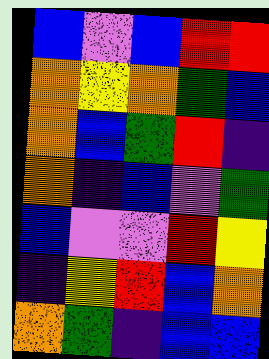[["blue", "violet", "blue", "red", "red"], ["orange", "yellow", "orange", "green", "blue"], ["orange", "blue", "green", "red", "indigo"], ["orange", "indigo", "blue", "violet", "green"], ["blue", "violet", "violet", "red", "yellow"], ["indigo", "yellow", "red", "blue", "orange"], ["orange", "green", "indigo", "blue", "blue"]]